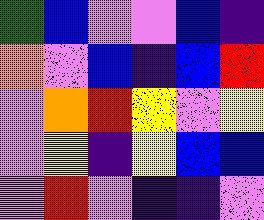[["green", "blue", "violet", "violet", "blue", "indigo"], ["orange", "violet", "blue", "indigo", "blue", "red"], ["violet", "orange", "red", "yellow", "violet", "yellow"], ["violet", "yellow", "indigo", "yellow", "blue", "blue"], ["violet", "red", "violet", "indigo", "indigo", "violet"]]